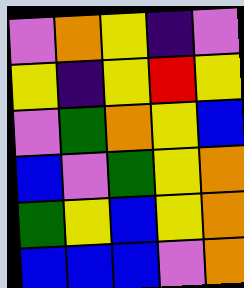[["violet", "orange", "yellow", "indigo", "violet"], ["yellow", "indigo", "yellow", "red", "yellow"], ["violet", "green", "orange", "yellow", "blue"], ["blue", "violet", "green", "yellow", "orange"], ["green", "yellow", "blue", "yellow", "orange"], ["blue", "blue", "blue", "violet", "orange"]]